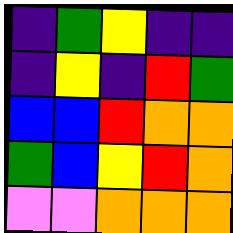[["indigo", "green", "yellow", "indigo", "indigo"], ["indigo", "yellow", "indigo", "red", "green"], ["blue", "blue", "red", "orange", "orange"], ["green", "blue", "yellow", "red", "orange"], ["violet", "violet", "orange", "orange", "orange"]]